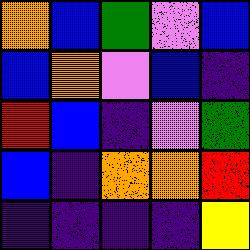[["orange", "blue", "green", "violet", "blue"], ["blue", "orange", "violet", "blue", "indigo"], ["red", "blue", "indigo", "violet", "green"], ["blue", "indigo", "orange", "orange", "red"], ["indigo", "indigo", "indigo", "indigo", "yellow"]]